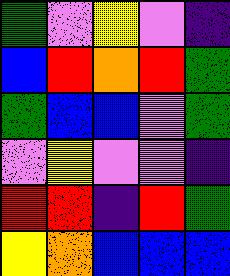[["green", "violet", "yellow", "violet", "indigo"], ["blue", "red", "orange", "red", "green"], ["green", "blue", "blue", "violet", "green"], ["violet", "yellow", "violet", "violet", "indigo"], ["red", "red", "indigo", "red", "green"], ["yellow", "orange", "blue", "blue", "blue"]]